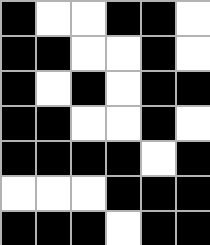[["black", "white", "white", "black", "black", "white"], ["black", "black", "white", "white", "black", "white"], ["black", "white", "black", "white", "black", "black"], ["black", "black", "white", "white", "black", "white"], ["black", "black", "black", "black", "white", "black"], ["white", "white", "white", "black", "black", "black"], ["black", "black", "black", "white", "black", "black"]]